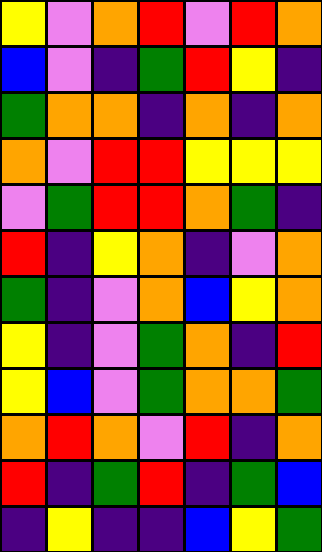[["yellow", "violet", "orange", "red", "violet", "red", "orange"], ["blue", "violet", "indigo", "green", "red", "yellow", "indigo"], ["green", "orange", "orange", "indigo", "orange", "indigo", "orange"], ["orange", "violet", "red", "red", "yellow", "yellow", "yellow"], ["violet", "green", "red", "red", "orange", "green", "indigo"], ["red", "indigo", "yellow", "orange", "indigo", "violet", "orange"], ["green", "indigo", "violet", "orange", "blue", "yellow", "orange"], ["yellow", "indigo", "violet", "green", "orange", "indigo", "red"], ["yellow", "blue", "violet", "green", "orange", "orange", "green"], ["orange", "red", "orange", "violet", "red", "indigo", "orange"], ["red", "indigo", "green", "red", "indigo", "green", "blue"], ["indigo", "yellow", "indigo", "indigo", "blue", "yellow", "green"]]